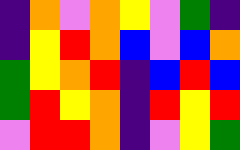[["indigo", "orange", "violet", "orange", "yellow", "violet", "green", "indigo"], ["indigo", "yellow", "red", "orange", "blue", "violet", "blue", "orange"], ["green", "yellow", "orange", "red", "indigo", "blue", "red", "blue"], ["green", "red", "yellow", "orange", "indigo", "red", "yellow", "red"], ["violet", "red", "red", "orange", "indigo", "violet", "yellow", "green"]]